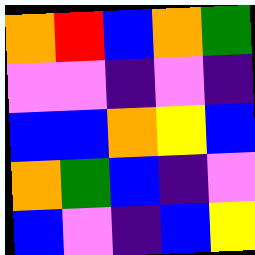[["orange", "red", "blue", "orange", "green"], ["violet", "violet", "indigo", "violet", "indigo"], ["blue", "blue", "orange", "yellow", "blue"], ["orange", "green", "blue", "indigo", "violet"], ["blue", "violet", "indigo", "blue", "yellow"]]